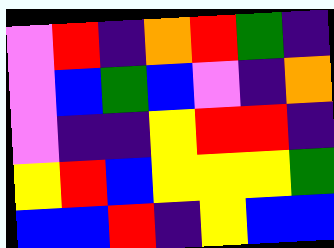[["violet", "red", "indigo", "orange", "red", "green", "indigo"], ["violet", "blue", "green", "blue", "violet", "indigo", "orange"], ["violet", "indigo", "indigo", "yellow", "red", "red", "indigo"], ["yellow", "red", "blue", "yellow", "yellow", "yellow", "green"], ["blue", "blue", "red", "indigo", "yellow", "blue", "blue"]]